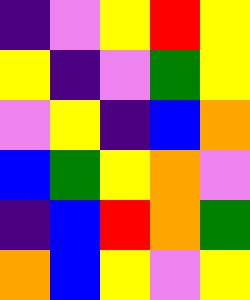[["indigo", "violet", "yellow", "red", "yellow"], ["yellow", "indigo", "violet", "green", "yellow"], ["violet", "yellow", "indigo", "blue", "orange"], ["blue", "green", "yellow", "orange", "violet"], ["indigo", "blue", "red", "orange", "green"], ["orange", "blue", "yellow", "violet", "yellow"]]